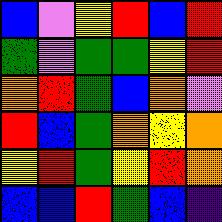[["blue", "violet", "yellow", "red", "blue", "red"], ["green", "violet", "green", "green", "yellow", "red"], ["orange", "red", "green", "blue", "orange", "violet"], ["red", "blue", "green", "orange", "yellow", "orange"], ["yellow", "red", "green", "yellow", "red", "orange"], ["blue", "blue", "red", "green", "blue", "indigo"]]